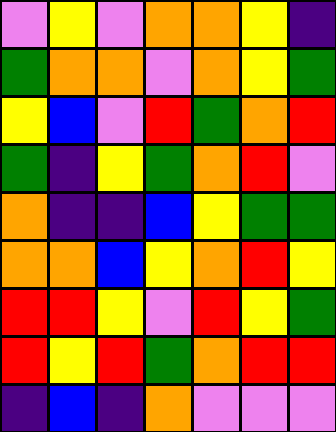[["violet", "yellow", "violet", "orange", "orange", "yellow", "indigo"], ["green", "orange", "orange", "violet", "orange", "yellow", "green"], ["yellow", "blue", "violet", "red", "green", "orange", "red"], ["green", "indigo", "yellow", "green", "orange", "red", "violet"], ["orange", "indigo", "indigo", "blue", "yellow", "green", "green"], ["orange", "orange", "blue", "yellow", "orange", "red", "yellow"], ["red", "red", "yellow", "violet", "red", "yellow", "green"], ["red", "yellow", "red", "green", "orange", "red", "red"], ["indigo", "blue", "indigo", "orange", "violet", "violet", "violet"]]